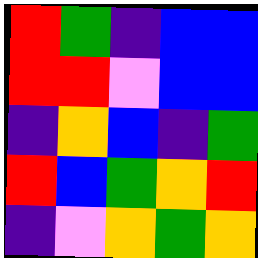[["red", "green", "indigo", "blue", "blue"], ["red", "red", "violet", "blue", "blue"], ["indigo", "orange", "blue", "indigo", "green"], ["red", "blue", "green", "orange", "red"], ["indigo", "violet", "orange", "green", "orange"]]